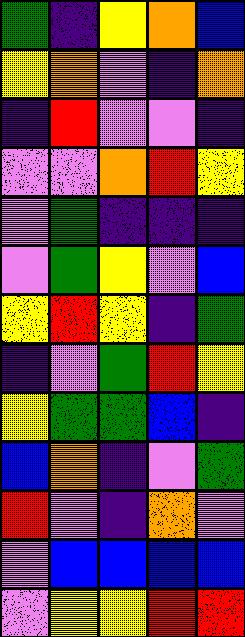[["green", "indigo", "yellow", "orange", "blue"], ["yellow", "orange", "violet", "indigo", "orange"], ["indigo", "red", "violet", "violet", "indigo"], ["violet", "violet", "orange", "red", "yellow"], ["violet", "green", "indigo", "indigo", "indigo"], ["violet", "green", "yellow", "violet", "blue"], ["yellow", "red", "yellow", "indigo", "green"], ["indigo", "violet", "green", "red", "yellow"], ["yellow", "green", "green", "blue", "indigo"], ["blue", "orange", "indigo", "violet", "green"], ["red", "violet", "indigo", "orange", "violet"], ["violet", "blue", "blue", "blue", "blue"], ["violet", "yellow", "yellow", "red", "red"]]